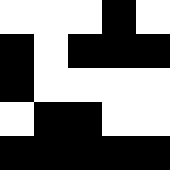[["white", "white", "white", "black", "white"], ["black", "white", "black", "black", "black"], ["black", "white", "white", "white", "white"], ["white", "black", "black", "white", "white"], ["black", "black", "black", "black", "black"]]